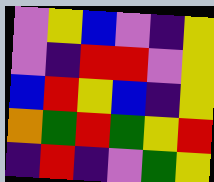[["violet", "yellow", "blue", "violet", "indigo", "yellow"], ["violet", "indigo", "red", "red", "violet", "yellow"], ["blue", "red", "yellow", "blue", "indigo", "yellow"], ["orange", "green", "red", "green", "yellow", "red"], ["indigo", "red", "indigo", "violet", "green", "yellow"]]